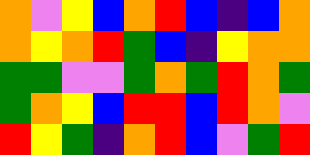[["orange", "violet", "yellow", "blue", "orange", "red", "blue", "indigo", "blue", "orange"], ["orange", "yellow", "orange", "red", "green", "blue", "indigo", "yellow", "orange", "orange"], ["green", "green", "violet", "violet", "green", "orange", "green", "red", "orange", "green"], ["green", "orange", "yellow", "blue", "red", "red", "blue", "red", "orange", "violet"], ["red", "yellow", "green", "indigo", "orange", "red", "blue", "violet", "green", "red"]]